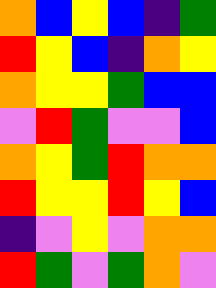[["orange", "blue", "yellow", "blue", "indigo", "green"], ["red", "yellow", "blue", "indigo", "orange", "yellow"], ["orange", "yellow", "yellow", "green", "blue", "blue"], ["violet", "red", "green", "violet", "violet", "blue"], ["orange", "yellow", "green", "red", "orange", "orange"], ["red", "yellow", "yellow", "red", "yellow", "blue"], ["indigo", "violet", "yellow", "violet", "orange", "orange"], ["red", "green", "violet", "green", "orange", "violet"]]